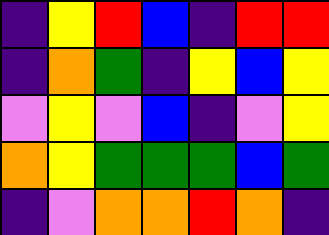[["indigo", "yellow", "red", "blue", "indigo", "red", "red"], ["indigo", "orange", "green", "indigo", "yellow", "blue", "yellow"], ["violet", "yellow", "violet", "blue", "indigo", "violet", "yellow"], ["orange", "yellow", "green", "green", "green", "blue", "green"], ["indigo", "violet", "orange", "orange", "red", "orange", "indigo"]]